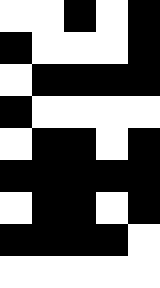[["white", "white", "black", "white", "black"], ["black", "white", "white", "white", "black"], ["white", "black", "black", "black", "black"], ["black", "white", "white", "white", "white"], ["white", "black", "black", "white", "black"], ["black", "black", "black", "black", "black"], ["white", "black", "black", "white", "black"], ["black", "black", "black", "black", "white"], ["white", "white", "white", "white", "white"]]